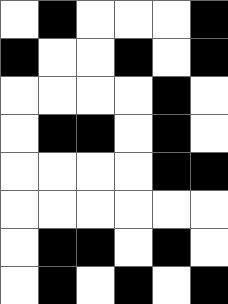[["white", "black", "white", "white", "white", "black"], ["black", "white", "white", "black", "white", "black"], ["white", "white", "white", "white", "black", "white"], ["white", "black", "black", "white", "black", "white"], ["white", "white", "white", "white", "black", "black"], ["white", "white", "white", "white", "white", "white"], ["white", "black", "black", "white", "black", "white"], ["white", "black", "white", "black", "white", "black"]]